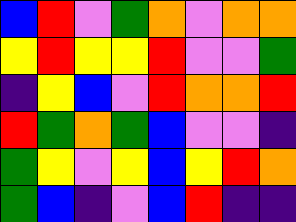[["blue", "red", "violet", "green", "orange", "violet", "orange", "orange"], ["yellow", "red", "yellow", "yellow", "red", "violet", "violet", "green"], ["indigo", "yellow", "blue", "violet", "red", "orange", "orange", "red"], ["red", "green", "orange", "green", "blue", "violet", "violet", "indigo"], ["green", "yellow", "violet", "yellow", "blue", "yellow", "red", "orange"], ["green", "blue", "indigo", "violet", "blue", "red", "indigo", "indigo"]]